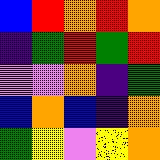[["blue", "red", "orange", "red", "orange"], ["indigo", "green", "red", "green", "red"], ["violet", "violet", "orange", "indigo", "green"], ["blue", "orange", "blue", "indigo", "orange"], ["green", "yellow", "violet", "yellow", "orange"]]